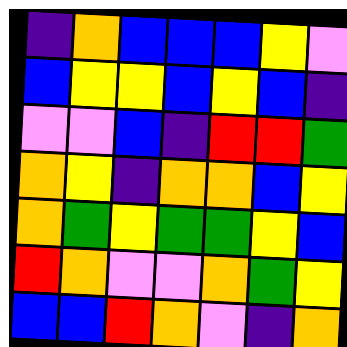[["indigo", "orange", "blue", "blue", "blue", "yellow", "violet"], ["blue", "yellow", "yellow", "blue", "yellow", "blue", "indigo"], ["violet", "violet", "blue", "indigo", "red", "red", "green"], ["orange", "yellow", "indigo", "orange", "orange", "blue", "yellow"], ["orange", "green", "yellow", "green", "green", "yellow", "blue"], ["red", "orange", "violet", "violet", "orange", "green", "yellow"], ["blue", "blue", "red", "orange", "violet", "indigo", "orange"]]